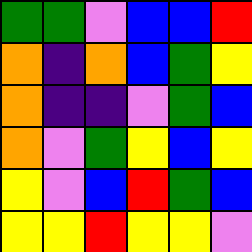[["green", "green", "violet", "blue", "blue", "red"], ["orange", "indigo", "orange", "blue", "green", "yellow"], ["orange", "indigo", "indigo", "violet", "green", "blue"], ["orange", "violet", "green", "yellow", "blue", "yellow"], ["yellow", "violet", "blue", "red", "green", "blue"], ["yellow", "yellow", "red", "yellow", "yellow", "violet"]]